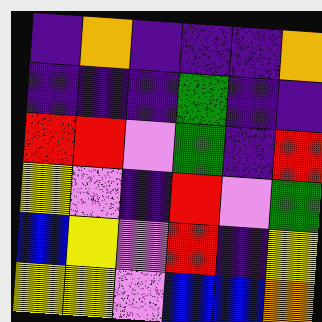[["indigo", "orange", "indigo", "indigo", "indigo", "orange"], ["indigo", "indigo", "indigo", "green", "indigo", "indigo"], ["red", "red", "violet", "green", "indigo", "red"], ["yellow", "violet", "indigo", "red", "violet", "green"], ["blue", "yellow", "violet", "red", "indigo", "yellow"], ["yellow", "yellow", "violet", "blue", "blue", "orange"]]